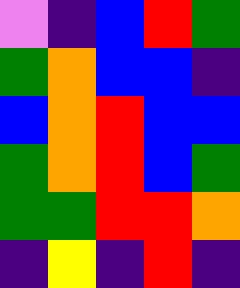[["violet", "indigo", "blue", "red", "green"], ["green", "orange", "blue", "blue", "indigo"], ["blue", "orange", "red", "blue", "blue"], ["green", "orange", "red", "blue", "green"], ["green", "green", "red", "red", "orange"], ["indigo", "yellow", "indigo", "red", "indigo"]]